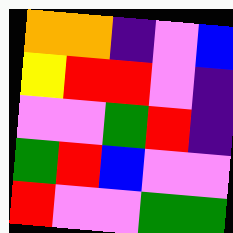[["orange", "orange", "indigo", "violet", "blue"], ["yellow", "red", "red", "violet", "indigo"], ["violet", "violet", "green", "red", "indigo"], ["green", "red", "blue", "violet", "violet"], ["red", "violet", "violet", "green", "green"]]